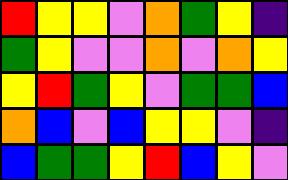[["red", "yellow", "yellow", "violet", "orange", "green", "yellow", "indigo"], ["green", "yellow", "violet", "violet", "orange", "violet", "orange", "yellow"], ["yellow", "red", "green", "yellow", "violet", "green", "green", "blue"], ["orange", "blue", "violet", "blue", "yellow", "yellow", "violet", "indigo"], ["blue", "green", "green", "yellow", "red", "blue", "yellow", "violet"]]